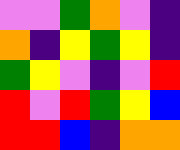[["violet", "violet", "green", "orange", "violet", "indigo"], ["orange", "indigo", "yellow", "green", "yellow", "indigo"], ["green", "yellow", "violet", "indigo", "violet", "red"], ["red", "violet", "red", "green", "yellow", "blue"], ["red", "red", "blue", "indigo", "orange", "orange"]]